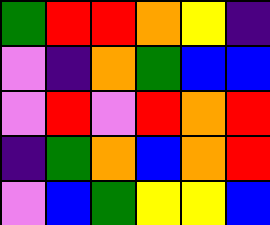[["green", "red", "red", "orange", "yellow", "indigo"], ["violet", "indigo", "orange", "green", "blue", "blue"], ["violet", "red", "violet", "red", "orange", "red"], ["indigo", "green", "orange", "blue", "orange", "red"], ["violet", "blue", "green", "yellow", "yellow", "blue"]]